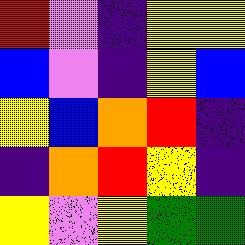[["red", "violet", "indigo", "yellow", "yellow"], ["blue", "violet", "indigo", "yellow", "blue"], ["yellow", "blue", "orange", "red", "indigo"], ["indigo", "orange", "red", "yellow", "indigo"], ["yellow", "violet", "yellow", "green", "green"]]